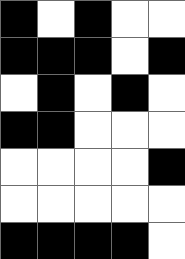[["black", "white", "black", "white", "white"], ["black", "black", "black", "white", "black"], ["white", "black", "white", "black", "white"], ["black", "black", "white", "white", "white"], ["white", "white", "white", "white", "black"], ["white", "white", "white", "white", "white"], ["black", "black", "black", "black", "white"]]